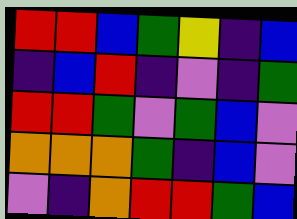[["red", "red", "blue", "green", "yellow", "indigo", "blue"], ["indigo", "blue", "red", "indigo", "violet", "indigo", "green"], ["red", "red", "green", "violet", "green", "blue", "violet"], ["orange", "orange", "orange", "green", "indigo", "blue", "violet"], ["violet", "indigo", "orange", "red", "red", "green", "blue"]]